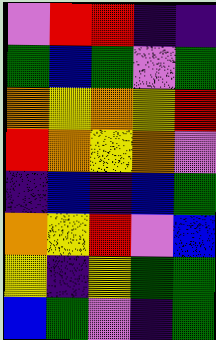[["violet", "red", "red", "indigo", "indigo"], ["green", "blue", "green", "violet", "green"], ["orange", "yellow", "orange", "yellow", "red"], ["red", "orange", "yellow", "orange", "violet"], ["indigo", "blue", "indigo", "blue", "green"], ["orange", "yellow", "red", "violet", "blue"], ["yellow", "indigo", "yellow", "green", "green"], ["blue", "green", "violet", "indigo", "green"]]